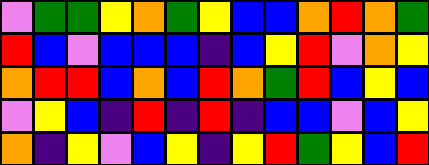[["violet", "green", "green", "yellow", "orange", "green", "yellow", "blue", "blue", "orange", "red", "orange", "green"], ["red", "blue", "violet", "blue", "blue", "blue", "indigo", "blue", "yellow", "red", "violet", "orange", "yellow"], ["orange", "red", "red", "blue", "orange", "blue", "red", "orange", "green", "red", "blue", "yellow", "blue"], ["violet", "yellow", "blue", "indigo", "red", "indigo", "red", "indigo", "blue", "blue", "violet", "blue", "yellow"], ["orange", "indigo", "yellow", "violet", "blue", "yellow", "indigo", "yellow", "red", "green", "yellow", "blue", "red"]]